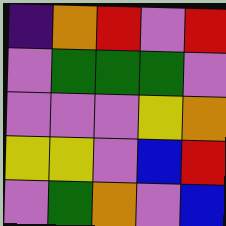[["indigo", "orange", "red", "violet", "red"], ["violet", "green", "green", "green", "violet"], ["violet", "violet", "violet", "yellow", "orange"], ["yellow", "yellow", "violet", "blue", "red"], ["violet", "green", "orange", "violet", "blue"]]